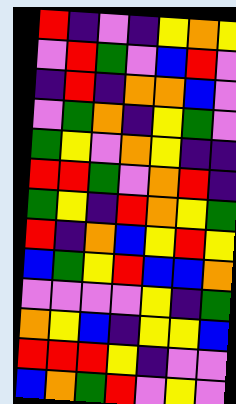[["red", "indigo", "violet", "indigo", "yellow", "orange", "yellow"], ["violet", "red", "green", "violet", "blue", "red", "violet"], ["indigo", "red", "indigo", "orange", "orange", "blue", "violet"], ["violet", "green", "orange", "indigo", "yellow", "green", "violet"], ["green", "yellow", "violet", "orange", "yellow", "indigo", "indigo"], ["red", "red", "green", "violet", "orange", "red", "indigo"], ["green", "yellow", "indigo", "red", "orange", "yellow", "green"], ["red", "indigo", "orange", "blue", "yellow", "red", "yellow"], ["blue", "green", "yellow", "red", "blue", "blue", "orange"], ["violet", "violet", "violet", "violet", "yellow", "indigo", "green"], ["orange", "yellow", "blue", "indigo", "yellow", "yellow", "blue"], ["red", "red", "red", "yellow", "indigo", "violet", "violet"], ["blue", "orange", "green", "red", "violet", "yellow", "violet"]]